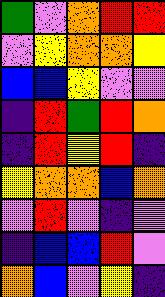[["green", "violet", "orange", "red", "red"], ["violet", "yellow", "orange", "orange", "yellow"], ["blue", "blue", "yellow", "violet", "violet"], ["indigo", "red", "green", "red", "orange"], ["indigo", "red", "yellow", "red", "indigo"], ["yellow", "orange", "orange", "blue", "orange"], ["violet", "red", "violet", "indigo", "violet"], ["indigo", "blue", "blue", "red", "violet"], ["orange", "blue", "violet", "yellow", "indigo"]]